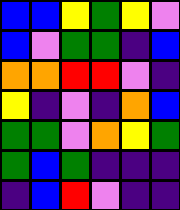[["blue", "blue", "yellow", "green", "yellow", "violet"], ["blue", "violet", "green", "green", "indigo", "blue"], ["orange", "orange", "red", "red", "violet", "indigo"], ["yellow", "indigo", "violet", "indigo", "orange", "blue"], ["green", "green", "violet", "orange", "yellow", "green"], ["green", "blue", "green", "indigo", "indigo", "indigo"], ["indigo", "blue", "red", "violet", "indigo", "indigo"]]